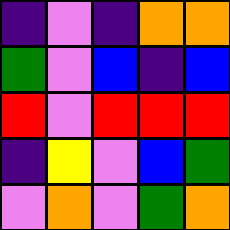[["indigo", "violet", "indigo", "orange", "orange"], ["green", "violet", "blue", "indigo", "blue"], ["red", "violet", "red", "red", "red"], ["indigo", "yellow", "violet", "blue", "green"], ["violet", "orange", "violet", "green", "orange"]]